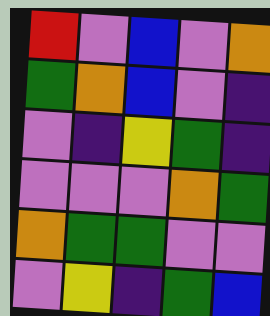[["red", "violet", "blue", "violet", "orange"], ["green", "orange", "blue", "violet", "indigo"], ["violet", "indigo", "yellow", "green", "indigo"], ["violet", "violet", "violet", "orange", "green"], ["orange", "green", "green", "violet", "violet"], ["violet", "yellow", "indigo", "green", "blue"]]